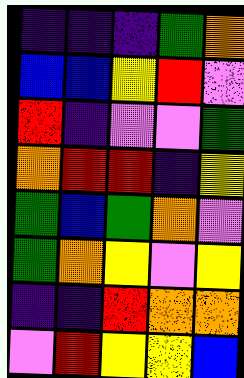[["indigo", "indigo", "indigo", "green", "orange"], ["blue", "blue", "yellow", "red", "violet"], ["red", "indigo", "violet", "violet", "green"], ["orange", "red", "red", "indigo", "yellow"], ["green", "blue", "green", "orange", "violet"], ["green", "orange", "yellow", "violet", "yellow"], ["indigo", "indigo", "red", "orange", "orange"], ["violet", "red", "yellow", "yellow", "blue"]]